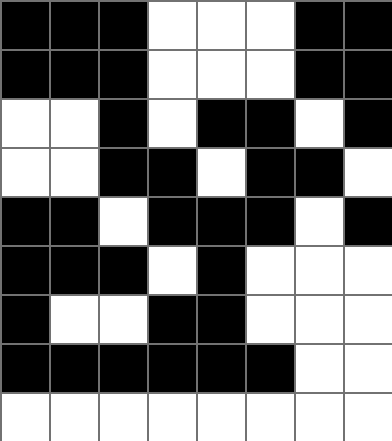[["black", "black", "black", "white", "white", "white", "black", "black"], ["black", "black", "black", "white", "white", "white", "black", "black"], ["white", "white", "black", "white", "black", "black", "white", "black"], ["white", "white", "black", "black", "white", "black", "black", "white"], ["black", "black", "white", "black", "black", "black", "white", "black"], ["black", "black", "black", "white", "black", "white", "white", "white"], ["black", "white", "white", "black", "black", "white", "white", "white"], ["black", "black", "black", "black", "black", "black", "white", "white"], ["white", "white", "white", "white", "white", "white", "white", "white"]]